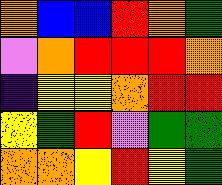[["orange", "blue", "blue", "red", "orange", "green"], ["violet", "orange", "red", "red", "red", "orange"], ["indigo", "yellow", "yellow", "orange", "red", "red"], ["yellow", "green", "red", "violet", "green", "green"], ["orange", "orange", "yellow", "red", "yellow", "green"]]